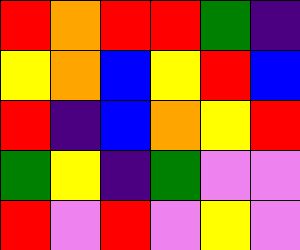[["red", "orange", "red", "red", "green", "indigo"], ["yellow", "orange", "blue", "yellow", "red", "blue"], ["red", "indigo", "blue", "orange", "yellow", "red"], ["green", "yellow", "indigo", "green", "violet", "violet"], ["red", "violet", "red", "violet", "yellow", "violet"]]